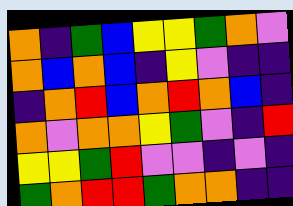[["orange", "indigo", "green", "blue", "yellow", "yellow", "green", "orange", "violet"], ["orange", "blue", "orange", "blue", "indigo", "yellow", "violet", "indigo", "indigo"], ["indigo", "orange", "red", "blue", "orange", "red", "orange", "blue", "indigo"], ["orange", "violet", "orange", "orange", "yellow", "green", "violet", "indigo", "red"], ["yellow", "yellow", "green", "red", "violet", "violet", "indigo", "violet", "indigo"], ["green", "orange", "red", "red", "green", "orange", "orange", "indigo", "indigo"]]